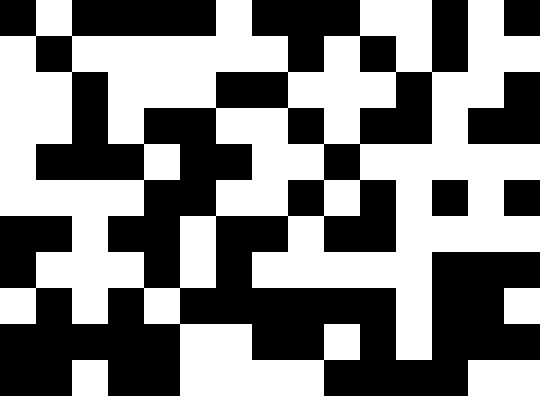[["black", "white", "black", "black", "black", "black", "white", "black", "black", "black", "white", "white", "black", "white", "black"], ["white", "black", "white", "white", "white", "white", "white", "white", "black", "white", "black", "white", "black", "white", "white"], ["white", "white", "black", "white", "white", "white", "black", "black", "white", "white", "white", "black", "white", "white", "black"], ["white", "white", "black", "white", "black", "black", "white", "white", "black", "white", "black", "black", "white", "black", "black"], ["white", "black", "black", "black", "white", "black", "black", "white", "white", "black", "white", "white", "white", "white", "white"], ["white", "white", "white", "white", "black", "black", "white", "white", "black", "white", "black", "white", "black", "white", "black"], ["black", "black", "white", "black", "black", "white", "black", "black", "white", "black", "black", "white", "white", "white", "white"], ["black", "white", "white", "white", "black", "white", "black", "white", "white", "white", "white", "white", "black", "black", "black"], ["white", "black", "white", "black", "white", "black", "black", "black", "black", "black", "black", "white", "black", "black", "white"], ["black", "black", "black", "black", "black", "white", "white", "black", "black", "white", "black", "white", "black", "black", "black"], ["black", "black", "white", "black", "black", "white", "white", "white", "white", "black", "black", "black", "black", "white", "white"]]